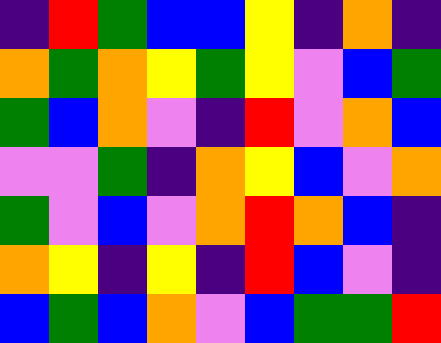[["indigo", "red", "green", "blue", "blue", "yellow", "indigo", "orange", "indigo"], ["orange", "green", "orange", "yellow", "green", "yellow", "violet", "blue", "green"], ["green", "blue", "orange", "violet", "indigo", "red", "violet", "orange", "blue"], ["violet", "violet", "green", "indigo", "orange", "yellow", "blue", "violet", "orange"], ["green", "violet", "blue", "violet", "orange", "red", "orange", "blue", "indigo"], ["orange", "yellow", "indigo", "yellow", "indigo", "red", "blue", "violet", "indigo"], ["blue", "green", "blue", "orange", "violet", "blue", "green", "green", "red"]]